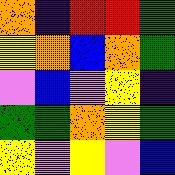[["orange", "indigo", "red", "red", "green"], ["yellow", "orange", "blue", "orange", "green"], ["violet", "blue", "violet", "yellow", "indigo"], ["green", "green", "orange", "yellow", "green"], ["yellow", "violet", "yellow", "violet", "blue"]]